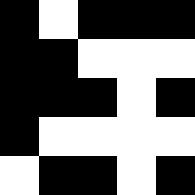[["black", "white", "black", "black", "black"], ["black", "black", "white", "white", "white"], ["black", "black", "black", "white", "black"], ["black", "white", "white", "white", "white"], ["white", "black", "black", "white", "black"]]